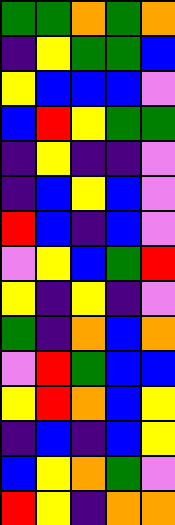[["green", "green", "orange", "green", "orange"], ["indigo", "yellow", "green", "green", "blue"], ["yellow", "blue", "blue", "blue", "violet"], ["blue", "red", "yellow", "green", "green"], ["indigo", "yellow", "indigo", "indigo", "violet"], ["indigo", "blue", "yellow", "blue", "violet"], ["red", "blue", "indigo", "blue", "violet"], ["violet", "yellow", "blue", "green", "red"], ["yellow", "indigo", "yellow", "indigo", "violet"], ["green", "indigo", "orange", "blue", "orange"], ["violet", "red", "green", "blue", "blue"], ["yellow", "red", "orange", "blue", "yellow"], ["indigo", "blue", "indigo", "blue", "yellow"], ["blue", "yellow", "orange", "green", "violet"], ["red", "yellow", "indigo", "orange", "orange"]]